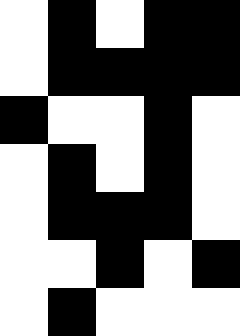[["white", "black", "white", "black", "black"], ["white", "black", "black", "black", "black"], ["black", "white", "white", "black", "white"], ["white", "black", "white", "black", "white"], ["white", "black", "black", "black", "white"], ["white", "white", "black", "white", "black"], ["white", "black", "white", "white", "white"]]